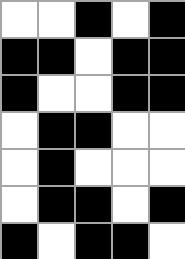[["white", "white", "black", "white", "black"], ["black", "black", "white", "black", "black"], ["black", "white", "white", "black", "black"], ["white", "black", "black", "white", "white"], ["white", "black", "white", "white", "white"], ["white", "black", "black", "white", "black"], ["black", "white", "black", "black", "white"]]